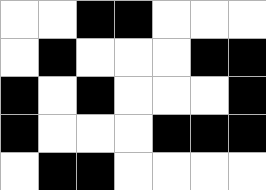[["white", "white", "black", "black", "white", "white", "white"], ["white", "black", "white", "white", "white", "black", "black"], ["black", "white", "black", "white", "white", "white", "black"], ["black", "white", "white", "white", "black", "black", "black"], ["white", "black", "black", "white", "white", "white", "white"]]